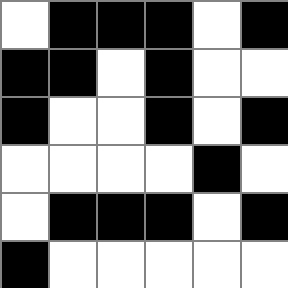[["white", "black", "black", "black", "white", "black"], ["black", "black", "white", "black", "white", "white"], ["black", "white", "white", "black", "white", "black"], ["white", "white", "white", "white", "black", "white"], ["white", "black", "black", "black", "white", "black"], ["black", "white", "white", "white", "white", "white"]]